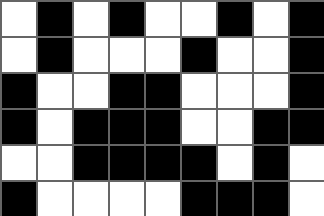[["white", "black", "white", "black", "white", "white", "black", "white", "black"], ["white", "black", "white", "white", "white", "black", "white", "white", "black"], ["black", "white", "white", "black", "black", "white", "white", "white", "black"], ["black", "white", "black", "black", "black", "white", "white", "black", "black"], ["white", "white", "black", "black", "black", "black", "white", "black", "white"], ["black", "white", "white", "white", "white", "black", "black", "black", "white"]]